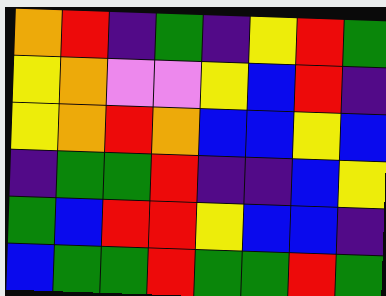[["orange", "red", "indigo", "green", "indigo", "yellow", "red", "green"], ["yellow", "orange", "violet", "violet", "yellow", "blue", "red", "indigo"], ["yellow", "orange", "red", "orange", "blue", "blue", "yellow", "blue"], ["indigo", "green", "green", "red", "indigo", "indigo", "blue", "yellow"], ["green", "blue", "red", "red", "yellow", "blue", "blue", "indigo"], ["blue", "green", "green", "red", "green", "green", "red", "green"]]